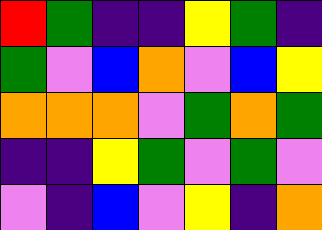[["red", "green", "indigo", "indigo", "yellow", "green", "indigo"], ["green", "violet", "blue", "orange", "violet", "blue", "yellow"], ["orange", "orange", "orange", "violet", "green", "orange", "green"], ["indigo", "indigo", "yellow", "green", "violet", "green", "violet"], ["violet", "indigo", "blue", "violet", "yellow", "indigo", "orange"]]